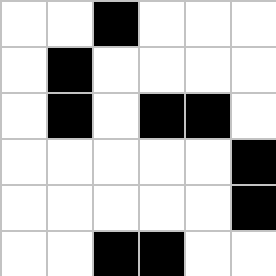[["white", "white", "black", "white", "white", "white"], ["white", "black", "white", "white", "white", "white"], ["white", "black", "white", "black", "black", "white"], ["white", "white", "white", "white", "white", "black"], ["white", "white", "white", "white", "white", "black"], ["white", "white", "black", "black", "white", "white"]]